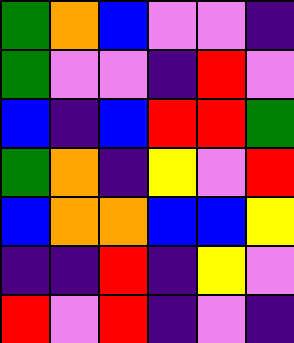[["green", "orange", "blue", "violet", "violet", "indigo"], ["green", "violet", "violet", "indigo", "red", "violet"], ["blue", "indigo", "blue", "red", "red", "green"], ["green", "orange", "indigo", "yellow", "violet", "red"], ["blue", "orange", "orange", "blue", "blue", "yellow"], ["indigo", "indigo", "red", "indigo", "yellow", "violet"], ["red", "violet", "red", "indigo", "violet", "indigo"]]